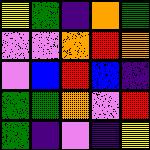[["yellow", "green", "indigo", "orange", "green"], ["violet", "violet", "orange", "red", "orange"], ["violet", "blue", "red", "blue", "indigo"], ["green", "green", "orange", "violet", "red"], ["green", "indigo", "violet", "indigo", "yellow"]]